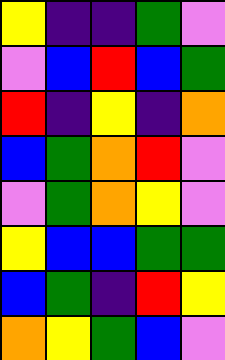[["yellow", "indigo", "indigo", "green", "violet"], ["violet", "blue", "red", "blue", "green"], ["red", "indigo", "yellow", "indigo", "orange"], ["blue", "green", "orange", "red", "violet"], ["violet", "green", "orange", "yellow", "violet"], ["yellow", "blue", "blue", "green", "green"], ["blue", "green", "indigo", "red", "yellow"], ["orange", "yellow", "green", "blue", "violet"]]